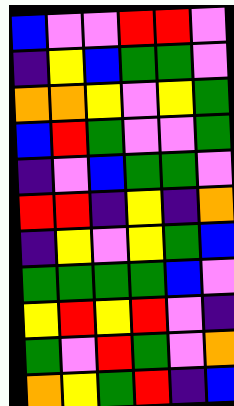[["blue", "violet", "violet", "red", "red", "violet"], ["indigo", "yellow", "blue", "green", "green", "violet"], ["orange", "orange", "yellow", "violet", "yellow", "green"], ["blue", "red", "green", "violet", "violet", "green"], ["indigo", "violet", "blue", "green", "green", "violet"], ["red", "red", "indigo", "yellow", "indigo", "orange"], ["indigo", "yellow", "violet", "yellow", "green", "blue"], ["green", "green", "green", "green", "blue", "violet"], ["yellow", "red", "yellow", "red", "violet", "indigo"], ["green", "violet", "red", "green", "violet", "orange"], ["orange", "yellow", "green", "red", "indigo", "blue"]]